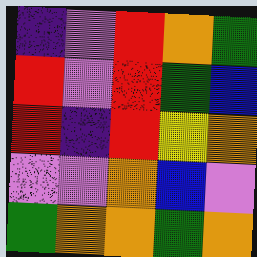[["indigo", "violet", "red", "orange", "green"], ["red", "violet", "red", "green", "blue"], ["red", "indigo", "red", "yellow", "orange"], ["violet", "violet", "orange", "blue", "violet"], ["green", "orange", "orange", "green", "orange"]]